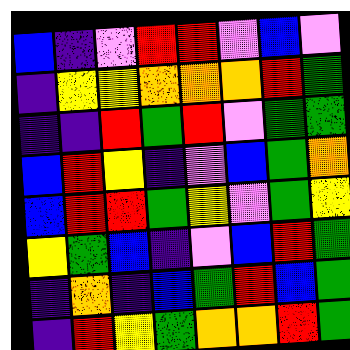[["blue", "indigo", "violet", "red", "red", "violet", "blue", "violet"], ["indigo", "yellow", "yellow", "orange", "orange", "orange", "red", "green"], ["indigo", "indigo", "red", "green", "red", "violet", "green", "green"], ["blue", "red", "yellow", "indigo", "violet", "blue", "green", "orange"], ["blue", "red", "red", "green", "yellow", "violet", "green", "yellow"], ["yellow", "green", "blue", "indigo", "violet", "blue", "red", "green"], ["indigo", "orange", "indigo", "blue", "green", "red", "blue", "green"], ["indigo", "red", "yellow", "green", "orange", "orange", "red", "green"]]